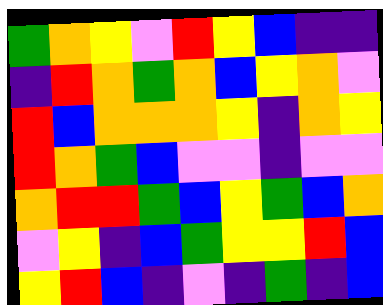[["green", "orange", "yellow", "violet", "red", "yellow", "blue", "indigo", "indigo"], ["indigo", "red", "orange", "green", "orange", "blue", "yellow", "orange", "violet"], ["red", "blue", "orange", "orange", "orange", "yellow", "indigo", "orange", "yellow"], ["red", "orange", "green", "blue", "violet", "violet", "indigo", "violet", "violet"], ["orange", "red", "red", "green", "blue", "yellow", "green", "blue", "orange"], ["violet", "yellow", "indigo", "blue", "green", "yellow", "yellow", "red", "blue"], ["yellow", "red", "blue", "indigo", "violet", "indigo", "green", "indigo", "blue"]]